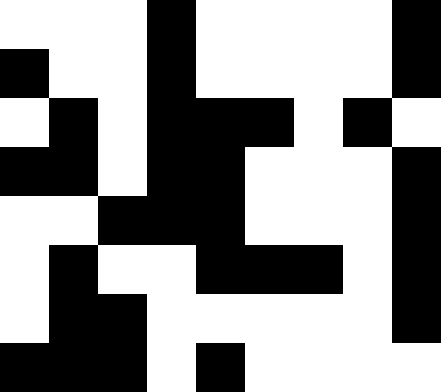[["white", "white", "white", "black", "white", "white", "white", "white", "black"], ["black", "white", "white", "black", "white", "white", "white", "white", "black"], ["white", "black", "white", "black", "black", "black", "white", "black", "white"], ["black", "black", "white", "black", "black", "white", "white", "white", "black"], ["white", "white", "black", "black", "black", "white", "white", "white", "black"], ["white", "black", "white", "white", "black", "black", "black", "white", "black"], ["white", "black", "black", "white", "white", "white", "white", "white", "black"], ["black", "black", "black", "white", "black", "white", "white", "white", "white"]]